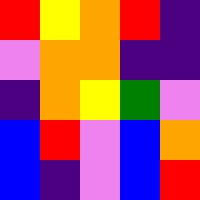[["red", "yellow", "orange", "red", "indigo"], ["violet", "orange", "orange", "indigo", "indigo"], ["indigo", "orange", "yellow", "green", "violet"], ["blue", "red", "violet", "blue", "orange"], ["blue", "indigo", "violet", "blue", "red"]]